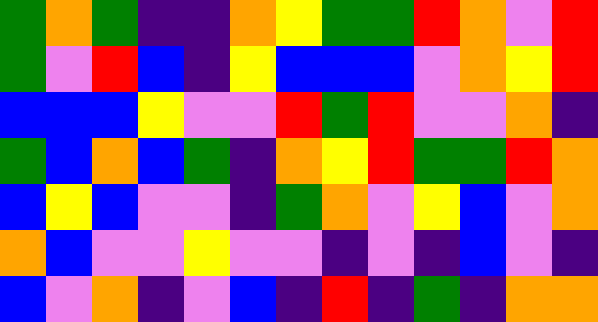[["green", "orange", "green", "indigo", "indigo", "orange", "yellow", "green", "green", "red", "orange", "violet", "red"], ["green", "violet", "red", "blue", "indigo", "yellow", "blue", "blue", "blue", "violet", "orange", "yellow", "red"], ["blue", "blue", "blue", "yellow", "violet", "violet", "red", "green", "red", "violet", "violet", "orange", "indigo"], ["green", "blue", "orange", "blue", "green", "indigo", "orange", "yellow", "red", "green", "green", "red", "orange"], ["blue", "yellow", "blue", "violet", "violet", "indigo", "green", "orange", "violet", "yellow", "blue", "violet", "orange"], ["orange", "blue", "violet", "violet", "yellow", "violet", "violet", "indigo", "violet", "indigo", "blue", "violet", "indigo"], ["blue", "violet", "orange", "indigo", "violet", "blue", "indigo", "red", "indigo", "green", "indigo", "orange", "orange"]]